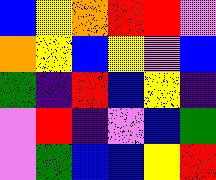[["blue", "yellow", "orange", "red", "red", "violet"], ["orange", "yellow", "blue", "yellow", "violet", "blue"], ["green", "indigo", "red", "blue", "yellow", "indigo"], ["violet", "red", "indigo", "violet", "blue", "green"], ["violet", "green", "blue", "blue", "yellow", "red"]]